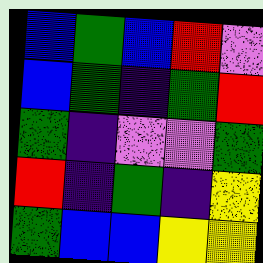[["blue", "green", "blue", "red", "violet"], ["blue", "green", "indigo", "green", "red"], ["green", "indigo", "violet", "violet", "green"], ["red", "indigo", "green", "indigo", "yellow"], ["green", "blue", "blue", "yellow", "yellow"]]